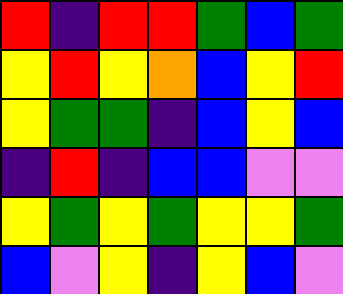[["red", "indigo", "red", "red", "green", "blue", "green"], ["yellow", "red", "yellow", "orange", "blue", "yellow", "red"], ["yellow", "green", "green", "indigo", "blue", "yellow", "blue"], ["indigo", "red", "indigo", "blue", "blue", "violet", "violet"], ["yellow", "green", "yellow", "green", "yellow", "yellow", "green"], ["blue", "violet", "yellow", "indigo", "yellow", "blue", "violet"]]